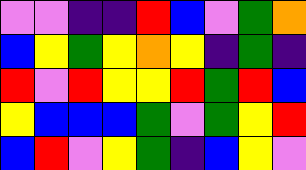[["violet", "violet", "indigo", "indigo", "red", "blue", "violet", "green", "orange"], ["blue", "yellow", "green", "yellow", "orange", "yellow", "indigo", "green", "indigo"], ["red", "violet", "red", "yellow", "yellow", "red", "green", "red", "blue"], ["yellow", "blue", "blue", "blue", "green", "violet", "green", "yellow", "red"], ["blue", "red", "violet", "yellow", "green", "indigo", "blue", "yellow", "violet"]]